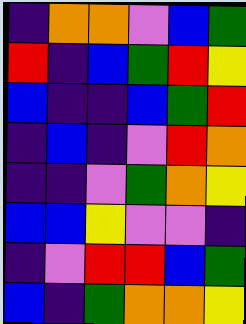[["indigo", "orange", "orange", "violet", "blue", "green"], ["red", "indigo", "blue", "green", "red", "yellow"], ["blue", "indigo", "indigo", "blue", "green", "red"], ["indigo", "blue", "indigo", "violet", "red", "orange"], ["indigo", "indigo", "violet", "green", "orange", "yellow"], ["blue", "blue", "yellow", "violet", "violet", "indigo"], ["indigo", "violet", "red", "red", "blue", "green"], ["blue", "indigo", "green", "orange", "orange", "yellow"]]